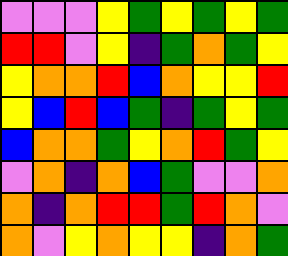[["violet", "violet", "violet", "yellow", "green", "yellow", "green", "yellow", "green"], ["red", "red", "violet", "yellow", "indigo", "green", "orange", "green", "yellow"], ["yellow", "orange", "orange", "red", "blue", "orange", "yellow", "yellow", "red"], ["yellow", "blue", "red", "blue", "green", "indigo", "green", "yellow", "green"], ["blue", "orange", "orange", "green", "yellow", "orange", "red", "green", "yellow"], ["violet", "orange", "indigo", "orange", "blue", "green", "violet", "violet", "orange"], ["orange", "indigo", "orange", "red", "red", "green", "red", "orange", "violet"], ["orange", "violet", "yellow", "orange", "yellow", "yellow", "indigo", "orange", "green"]]